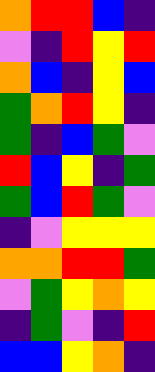[["orange", "red", "red", "blue", "indigo"], ["violet", "indigo", "red", "yellow", "red"], ["orange", "blue", "indigo", "yellow", "blue"], ["green", "orange", "red", "yellow", "indigo"], ["green", "indigo", "blue", "green", "violet"], ["red", "blue", "yellow", "indigo", "green"], ["green", "blue", "red", "green", "violet"], ["indigo", "violet", "yellow", "yellow", "yellow"], ["orange", "orange", "red", "red", "green"], ["violet", "green", "yellow", "orange", "yellow"], ["indigo", "green", "violet", "indigo", "red"], ["blue", "blue", "yellow", "orange", "indigo"]]